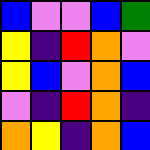[["blue", "violet", "violet", "blue", "green"], ["yellow", "indigo", "red", "orange", "violet"], ["yellow", "blue", "violet", "orange", "blue"], ["violet", "indigo", "red", "orange", "indigo"], ["orange", "yellow", "indigo", "orange", "blue"]]